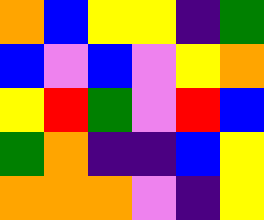[["orange", "blue", "yellow", "yellow", "indigo", "green"], ["blue", "violet", "blue", "violet", "yellow", "orange"], ["yellow", "red", "green", "violet", "red", "blue"], ["green", "orange", "indigo", "indigo", "blue", "yellow"], ["orange", "orange", "orange", "violet", "indigo", "yellow"]]